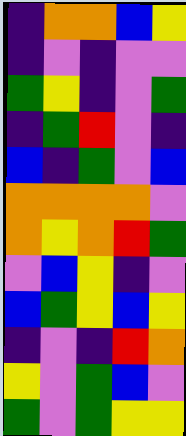[["indigo", "orange", "orange", "blue", "yellow"], ["indigo", "violet", "indigo", "violet", "violet"], ["green", "yellow", "indigo", "violet", "green"], ["indigo", "green", "red", "violet", "indigo"], ["blue", "indigo", "green", "violet", "blue"], ["orange", "orange", "orange", "orange", "violet"], ["orange", "yellow", "orange", "red", "green"], ["violet", "blue", "yellow", "indigo", "violet"], ["blue", "green", "yellow", "blue", "yellow"], ["indigo", "violet", "indigo", "red", "orange"], ["yellow", "violet", "green", "blue", "violet"], ["green", "violet", "green", "yellow", "yellow"]]